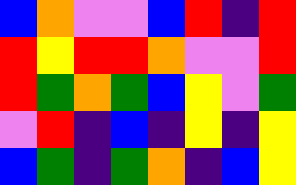[["blue", "orange", "violet", "violet", "blue", "red", "indigo", "red"], ["red", "yellow", "red", "red", "orange", "violet", "violet", "red"], ["red", "green", "orange", "green", "blue", "yellow", "violet", "green"], ["violet", "red", "indigo", "blue", "indigo", "yellow", "indigo", "yellow"], ["blue", "green", "indigo", "green", "orange", "indigo", "blue", "yellow"]]